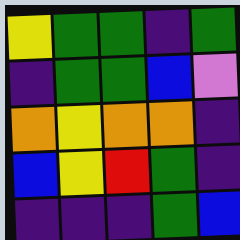[["yellow", "green", "green", "indigo", "green"], ["indigo", "green", "green", "blue", "violet"], ["orange", "yellow", "orange", "orange", "indigo"], ["blue", "yellow", "red", "green", "indigo"], ["indigo", "indigo", "indigo", "green", "blue"]]